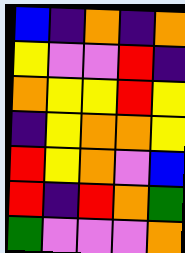[["blue", "indigo", "orange", "indigo", "orange"], ["yellow", "violet", "violet", "red", "indigo"], ["orange", "yellow", "yellow", "red", "yellow"], ["indigo", "yellow", "orange", "orange", "yellow"], ["red", "yellow", "orange", "violet", "blue"], ["red", "indigo", "red", "orange", "green"], ["green", "violet", "violet", "violet", "orange"]]